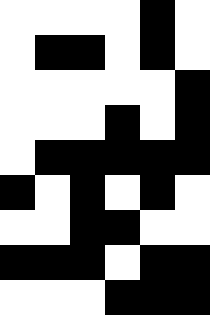[["white", "white", "white", "white", "black", "white"], ["white", "black", "black", "white", "black", "white"], ["white", "white", "white", "white", "white", "black"], ["white", "white", "white", "black", "white", "black"], ["white", "black", "black", "black", "black", "black"], ["black", "white", "black", "white", "black", "white"], ["white", "white", "black", "black", "white", "white"], ["black", "black", "black", "white", "black", "black"], ["white", "white", "white", "black", "black", "black"]]